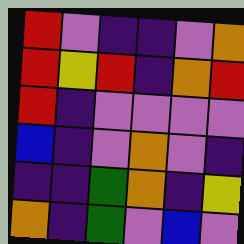[["red", "violet", "indigo", "indigo", "violet", "orange"], ["red", "yellow", "red", "indigo", "orange", "red"], ["red", "indigo", "violet", "violet", "violet", "violet"], ["blue", "indigo", "violet", "orange", "violet", "indigo"], ["indigo", "indigo", "green", "orange", "indigo", "yellow"], ["orange", "indigo", "green", "violet", "blue", "violet"]]